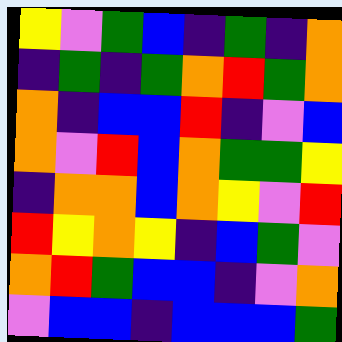[["yellow", "violet", "green", "blue", "indigo", "green", "indigo", "orange"], ["indigo", "green", "indigo", "green", "orange", "red", "green", "orange"], ["orange", "indigo", "blue", "blue", "red", "indigo", "violet", "blue"], ["orange", "violet", "red", "blue", "orange", "green", "green", "yellow"], ["indigo", "orange", "orange", "blue", "orange", "yellow", "violet", "red"], ["red", "yellow", "orange", "yellow", "indigo", "blue", "green", "violet"], ["orange", "red", "green", "blue", "blue", "indigo", "violet", "orange"], ["violet", "blue", "blue", "indigo", "blue", "blue", "blue", "green"]]